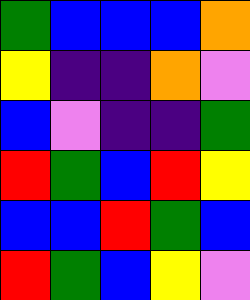[["green", "blue", "blue", "blue", "orange"], ["yellow", "indigo", "indigo", "orange", "violet"], ["blue", "violet", "indigo", "indigo", "green"], ["red", "green", "blue", "red", "yellow"], ["blue", "blue", "red", "green", "blue"], ["red", "green", "blue", "yellow", "violet"]]